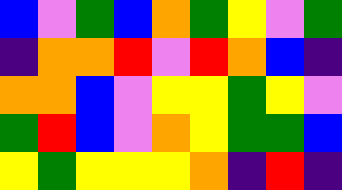[["blue", "violet", "green", "blue", "orange", "green", "yellow", "violet", "green"], ["indigo", "orange", "orange", "red", "violet", "red", "orange", "blue", "indigo"], ["orange", "orange", "blue", "violet", "yellow", "yellow", "green", "yellow", "violet"], ["green", "red", "blue", "violet", "orange", "yellow", "green", "green", "blue"], ["yellow", "green", "yellow", "yellow", "yellow", "orange", "indigo", "red", "indigo"]]